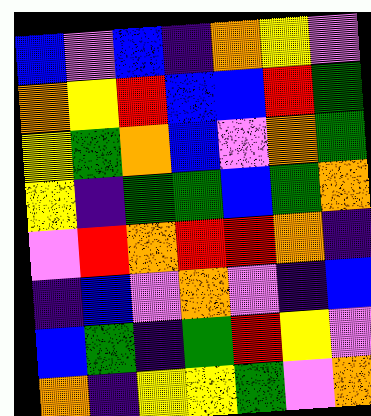[["blue", "violet", "blue", "indigo", "orange", "yellow", "violet"], ["orange", "yellow", "red", "blue", "blue", "red", "green"], ["yellow", "green", "orange", "blue", "violet", "orange", "green"], ["yellow", "indigo", "green", "green", "blue", "green", "orange"], ["violet", "red", "orange", "red", "red", "orange", "indigo"], ["indigo", "blue", "violet", "orange", "violet", "indigo", "blue"], ["blue", "green", "indigo", "green", "red", "yellow", "violet"], ["orange", "indigo", "yellow", "yellow", "green", "violet", "orange"]]